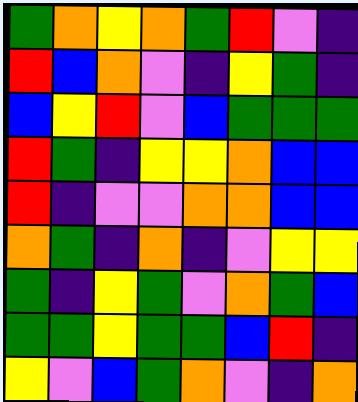[["green", "orange", "yellow", "orange", "green", "red", "violet", "indigo"], ["red", "blue", "orange", "violet", "indigo", "yellow", "green", "indigo"], ["blue", "yellow", "red", "violet", "blue", "green", "green", "green"], ["red", "green", "indigo", "yellow", "yellow", "orange", "blue", "blue"], ["red", "indigo", "violet", "violet", "orange", "orange", "blue", "blue"], ["orange", "green", "indigo", "orange", "indigo", "violet", "yellow", "yellow"], ["green", "indigo", "yellow", "green", "violet", "orange", "green", "blue"], ["green", "green", "yellow", "green", "green", "blue", "red", "indigo"], ["yellow", "violet", "blue", "green", "orange", "violet", "indigo", "orange"]]